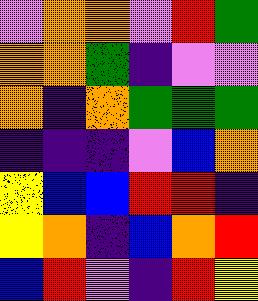[["violet", "orange", "orange", "violet", "red", "green"], ["orange", "orange", "green", "indigo", "violet", "violet"], ["orange", "indigo", "orange", "green", "green", "green"], ["indigo", "indigo", "indigo", "violet", "blue", "orange"], ["yellow", "blue", "blue", "red", "red", "indigo"], ["yellow", "orange", "indigo", "blue", "orange", "red"], ["blue", "red", "violet", "indigo", "red", "yellow"]]